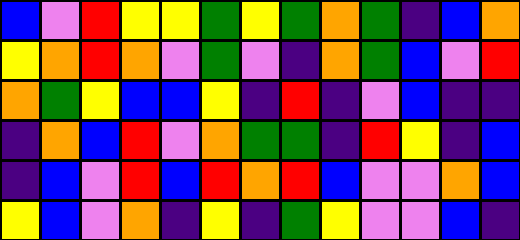[["blue", "violet", "red", "yellow", "yellow", "green", "yellow", "green", "orange", "green", "indigo", "blue", "orange"], ["yellow", "orange", "red", "orange", "violet", "green", "violet", "indigo", "orange", "green", "blue", "violet", "red"], ["orange", "green", "yellow", "blue", "blue", "yellow", "indigo", "red", "indigo", "violet", "blue", "indigo", "indigo"], ["indigo", "orange", "blue", "red", "violet", "orange", "green", "green", "indigo", "red", "yellow", "indigo", "blue"], ["indigo", "blue", "violet", "red", "blue", "red", "orange", "red", "blue", "violet", "violet", "orange", "blue"], ["yellow", "blue", "violet", "orange", "indigo", "yellow", "indigo", "green", "yellow", "violet", "violet", "blue", "indigo"]]